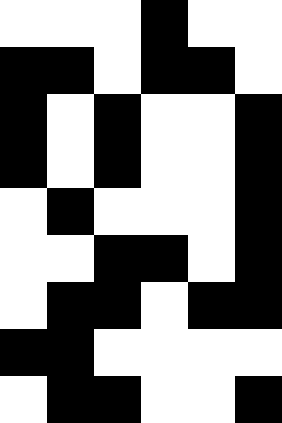[["white", "white", "white", "black", "white", "white"], ["black", "black", "white", "black", "black", "white"], ["black", "white", "black", "white", "white", "black"], ["black", "white", "black", "white", "white", "black"], ["white", "black", "white", "white", "white", "black"], ["white", "white", "black", "black", "white", "black"], ["white", "black", "black", "white", "black", "black"], ["black", "black", "white", "white", "white", "white"], ["white", "black", "black", "white", "white", "black"]]